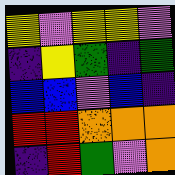[["yellow", "violet", "yellow", "yellow", "violet"], ["indigo", "yellow", "green", "indigo", "green"], ["blue", "blue", "violet", "blue", "indigo"], ["red", "red", "orange", "orange", "orange"], ["indigo", "red", "green", "violet", "orange"]]